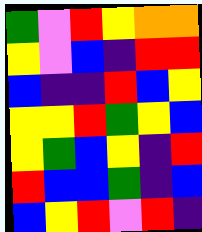[["green", "violet", "red", "yellow", "orange", "orange"], ["yellow", "violet", "blue", "indigo", "red", "red"], ["blue", "indigo", "indigo", "red", "blue", "yellow"], ["yellow", "yellow", "red", "green", "yellow", "blue"], ["yellow", "green", "blue", "yellow", "indigo", "red"], ["red", "blue", "blue", "green", "indigo", "blue"], ["blue", "yellow", "red", "violet", "red", "indigo"]]